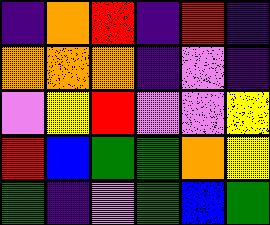[["indigo", "orange", "red", "indigo", "red", "indigo"], ["orange", "orange", "orange", "indigo", "violet", "indigo"], ["violet", "yellow", "red", "violet", "violet", "yellow"], ["red", "blue", "green", "green", "orange", "yellow"], ["green", "indigo", "violet", "green", "blue", "green"]]